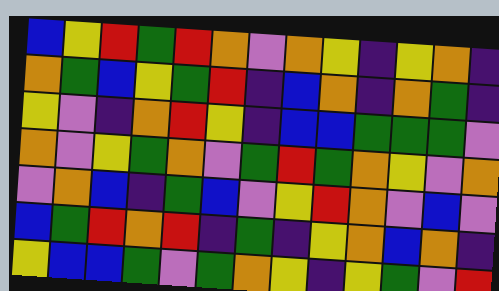[["blue", "yellow", "red", "green", "red", "orange", "violet", "orange", "yellow", "indigo", "yellow", "orange", "indigo"], ["orange", "green", "blue", "yellow", "green", "red", "indigo", "blue", "orange", "indigo", "orange", "green", "indigo"], ["yellow", "violet", "indigo", "orange", "red", "yellow", "indigo", "blue", "blue", "green", "green", "green", "violet"], ["orange", "violet", "yellow", "green", "orange", "violet", "green", "red", "green", "orange", "yellow", "violet", "orange"], ["violet", "orange", "blue", "indigo", "green", "blue", "violet", "yellow", "red", "orange", "violet", "blue", "violet"], ["blue", "green", "red", "orange", "red", "indigo", "green", "indigo", "yellow", "orange", "blue", "orange", "indigo"], ["yellow", "blue", "blue", "green", "violet", "green", "orange", "yellow", "indigo", "yellow", "green", "violet", "red"]]